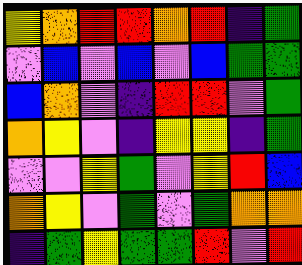[["yellow", "orange", "red", "red", "orange", "red", "indigo", "green"], ["violet", "blue", "violet", "blue", "violet", "blue", "green", "green"], ["blue", "orange", "violet", "indigo", "red", "red", "violet", "green"], ["orange", "yellow", "violet", "indigo", "yellow", "yellow", "indigo", "green"], ["violet", "violet", "yellow", "green", "violet", "yellow", "red", "blue"], ["orange", "yellow", "violet", "green", "violet", "green", "orange", "orange"], ["indigo", "green", "yellow", "green", "green", "red", "violet", "red"]]